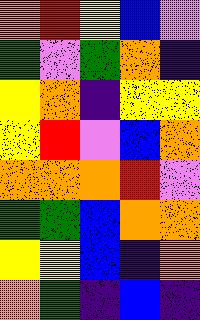[["orange", "red", "yellow", "blue", "violet"], ["green", "violet", "green", "orange", "indigo"], ["yellow", "orange", "indigo", "yellow", "yellow"], ["yellow", "red", "violet", "blue", "orange"], ["orange", "orange", "orange", "red", "violet"], ["green", "green", "blue", "orange", "orange"], ["yellow", "yellow", "blue", "indigo", "orange"], ["orange", "green", "indigo", "blue", "indigo"]]